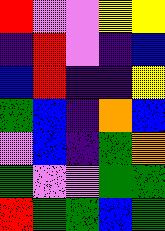[["red", "violet", "violet", "yellow", "yellow"], ["indigo", "red", "violet", "indigo", "blue"], ["blue", "red", "indigo", "indigo", "yellow"], ["green", "blue", "indigo", "orange", "blue"], ["violet", "blue", "indigo", "green", "orange"], ["green", "violet", "violet", "green", "green"], ["red", "green", "green", "blue", "green"]]